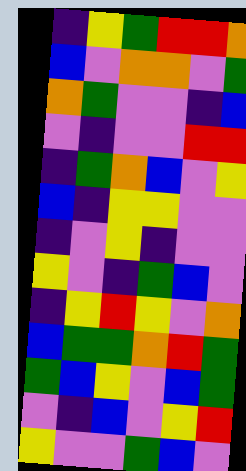[["indigo", "yellow", "green", "red", "red", "orange"], ["blue", "violet", "orange", "orange", "violet", "green"], ["orange", "green", "violet", "violet", "indigo", "blue"], ["violet", "indigo", "violet", "violet", "red", "red"], ["indigo", "green", "orange", "blue", "violet", "yellow"], ["blue", "indigo", "yellow", "yellow", "violet", "violet"], ["indigo", "violet", "yellow", "indigo", "violet", "violet"], ["yellow", "violet", "indigo", "green", "blue", "violet"], ["indigo", "yellow", "red", "yellow", "violet", "orange"], ["blue", "green", "green", "orange", "red", "green"], ["green", "blue", "yellow", "violet", "blue", "green"], ["violet", "indigo", "blue", "violet", "yellow", "red"], ["yellow", "violet", "violet", "green", "blue", "violet"]]